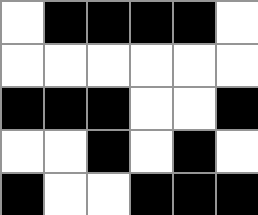[["white", "black", "black", "black", "black", "white"], ["white", "white", "white", "white", "white", "white"], ["black", "black", "black", "white", "white", "black"], ["white", "white", "black", "white", "black", "white"], ["black", "white", "white", "black", "black", "black"]]